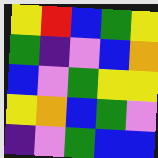[["yellow", "red", "blue", "green", "yellow"], ["green", "indigo", "violet", "blue", "orange"], ["blue", "violet", "green", "yellow", "yellow"], ["yellow", "orange", "blue", "green", "violet"], ["indigo", "violet", "green", "blue", "blue"]]